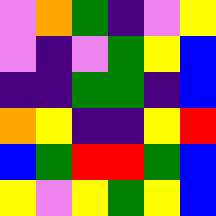[["violet", "orange", "green", "indigo", "violet", "yellow"], ["violet", "indigo", "violet", "green", "yellow", "blue"], ["indigo", "indigo", "green", "green", "indigo", "blue"], ["orange", "yellow", "indigo", "indigo", "yellow", "red"], ["blue", "green", "red", "red", "green", "blue"], ["yellow", "violet", "yellow", "green", "yellow", "blue"]]